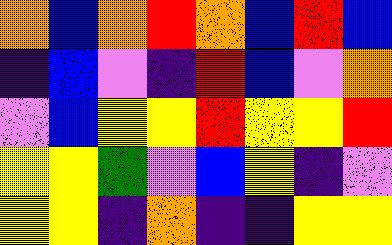[["orange", "blue", "orange", "red", "orange", "blue", "red", "blue"], ["indigo", "blue", "violet", "indigo", "red", "blue", "violet", "orange"], ["violet", "blue", "yellow", "yellow", "red", "yellow", "yellow", "red"], ["yellow", "yellow", "green", "violet", "blue", "yellow", "indigo", "violet"], ["yellow", "yellow", "indigo", "orange", "indigo", "indigo", "yellow", "yellow"]]